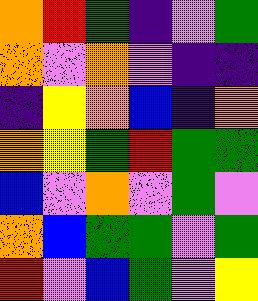[["orange", "red", "green", "indigo", "violet", "green"], ["orange", "violet", "orange", "violet", "indigo", "indigo"], ["indigo", "yellow", "orange", "blue", "indigo", "orange"], ["orange", "yellow", "green", "red", "green", "green"], ["blue", "violet", "orange", "violet", "green", "violet"], ["orange", "blue", "green", "green", "violet", "green"], ["red", "violet", "blue", "green", "violet", "yellow"]]